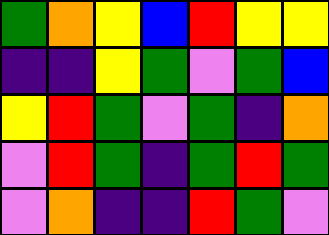[["green", "orange", "yellow", "blue", "red", "yellow", "yellow"], ["indigo", "indigo", "yellow", "green", "violet", "green", "blue"], ["yellow", "red", "green", "violet", "green", "indigo", "orange"], ["violet", "red", "green", "indigo", "green", "red", "green"], ["violet", "orange", "indigo", "indigo", "red", "green", "violet"]]